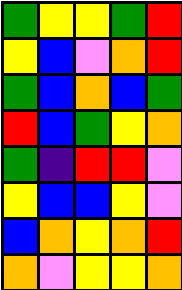[["green", "yellow", "yellow", "green", "red"], ["yellow", "blue", "violet", "orange", "red"], ["green", "blue", "orange", "blue", "green"], ["red", "blue", "green", "yellow", "orange"], ["green", "indigo", "red", "red", "violet"], ["yellow", "blue", "blue", "yellow", "violet"], ["blue", "orange", "yellow", "orange", "red"], ["orange", "violet", "yellow", "yellow", "orange"]]